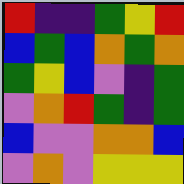[["red", "indigo", "indigo", "green", "yellow", "red"], ["blue", "green", "blue", "orange", "green", "orange"], ["green", "yellow", "blue", "violet", "indigo", "green"], ["violet", "orange", "red", "green", "indigo", "green"], ["blue", "violet", "violet", "orange", "orange", "blue"], ["violet", "orange", "violet", "yellow", "yellow", "yellow"]]